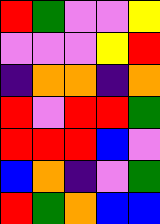[["red", "green", "violet", "violet", "yellow"], ["violet", "violet", "violet", "yellow", "red"], ["indigo", "orange", "orange", "indigo", "orange"], ["red", "violet", "red", "red", "green"], ["red", "red", "red", "blue", "violet"], ["blue", "orange", "indigo", "violet", "green"], ["red", "green", "orange", "blue", "blue"]]